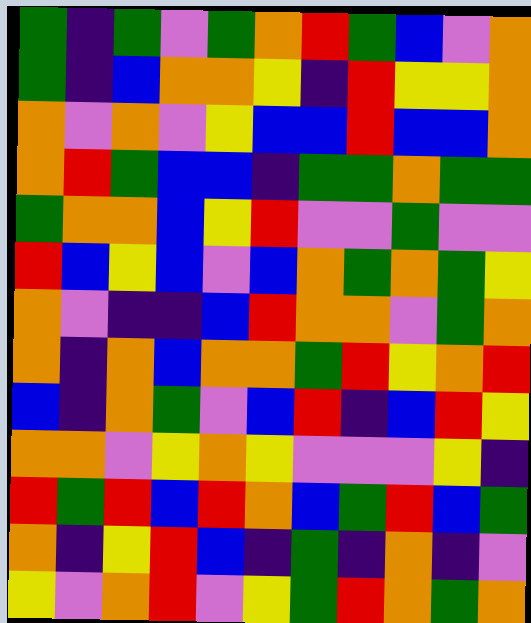[["green", "indigo", "green", "violet", "green", "orange", "red", "green", "blue", "violet", "orange"], ["green", "indigo", "blue", "orange", "orange", "yellow", "indigo", "red", "yellow", "yellow", "orange"], ["orange", "violet", "orange", "violet", "yellow", "blue", "blue", "red", "blue", "blue", "orange"], ["orange", "red", "green", "blue", "blue", "indigo", "green", "green", "orange", "green", "green"], ["green", "orange", "orange", "blue", "yellow", "red", "violet", "violet", "green", "violet", "violet"], ["red", "blue", "yellow", "blue", "violet", "blue", "orange", "green", "orange", "green", "yellow"], ["orange", "violet", "indigo", "indigo", "blue", "red", "orange", "orange", "violet", "green", "orange"], ["orange", "indigo", "orange", "blue", "orange", "orange", "green", "red", "yellow", "orange", "red"], ["blue", "indigo", "orange", "green", "violet", "blue", "red", "indigo", "blue", "red", "yellow"], ["orange", "orange", "violet", "yellow", "orange", "yellow", "violet", "violet", "violet", "yellow", "indigo"], ["red", "green", "red", "blue", "red", "orange", "blue", "green", "red", "blue", "green"], ["orange", "indigo", "yellow", "red", "blue", "indigo", "green", "indigo", "orange", "indigo", "violet"], ["yellow", "violet", "orange", "red", "violet", "yellow", "green", "red", "orange", "green", "orange"]]